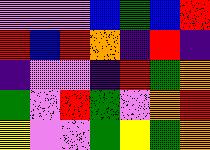[["violet", "violet", "violet", "blue", "green", "blue", "red"], ["red", "blue", "red", "orange", "indigo", "red", "indigo"], ["indigo", "violet", "violet", "indigo", "red", "green", "orange"], ["green", "violet", "red", "green", "violet", "orange", "red"], ["yellow", "violet", "violet", "green", "yellow", "green", "orange"]]